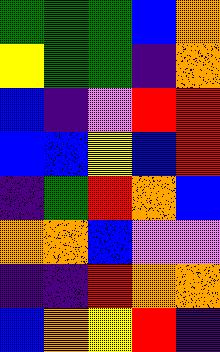[["green", "green", "green", "blue", "orange"], ["yellow", "green", "green", "indigo", "orange"], ["blue", "indigo", "violet", "red", "red"], ["blue", "blue", "yellow", "blue", "red"], ["indigo", "green", "red", "orange", "blue"], ["orange", "orange", "blue", "violet", "violet"], ["indigo", "indigo", "red", "orange", "orange"], ["blue", "orange", "yellow", "red", "indigo"]]